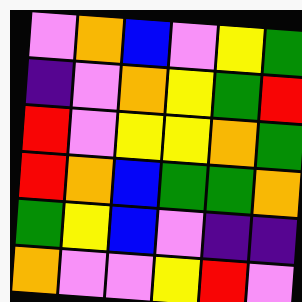[["violet", "orange", "blue", "violet", "yellow", "green"], ["indigo", "violet", "orange", "yellow", "green", "red"], ["red", "violet", "yellow", "yellow", "orange", "green"], ["red", "orange", "blue", "green", "green", "orange"], ["green", "yellow", "blue", "violet", "indigo", "indigo"], ["orange", "violet", "violet", "yellow", "red", "violet"]]